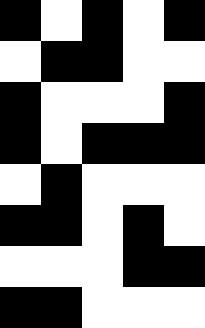[["black", "white", "black", "white", "black"], ["white", "black", "black", "white", "white"], ["black", "white", "white", "white", "black"], ["black", "white", "black", "black", "black"], ["white", "black", "white", "white", "white"], ["black", "black", "white", "black", "white"], ["white", "white", "white", "black", "black"], ["black", "black", "white", "white", "white"]]